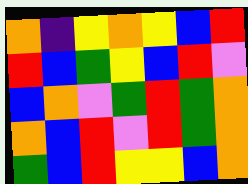[["orange", "indigo", "yellow", "orange", "yellow", "blue", "red"], ["red", "blue", "green", "yellow", "blue", "red", "violet"], ["blue", "orange", "violet", "green", "red", "green", "orange"], ["orange", "blue", "red", "violet", "red", "green", "orange"], ["green", "blue", "red", "yellow", "yellow", "blue", "orange"]]